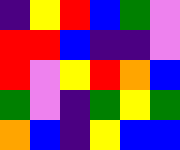[["indigo", "yellow", "red", "blue", "green", "violet"], ["red", "red", "blue", "indigo", "indigo", "violet"], ["red", "violet", "yellow", "red", "orange", "blue"], ["green", "violet", "indigo", "green", "yellow", "green"], ["orange", "blue", "indigo", "yellow", "blue", "blue"]]